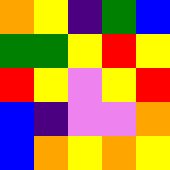[["orange", "yellow", "indigo", "green", "blue"], ["green", "green", "yellow", "red", "yellow"], ["red", "yellow", "violet", "yellow", "red"], ["blue", "indigo", "violet", "violet", "orange"], ["blue", "orange", "yellow", "orange", "yellow"]]